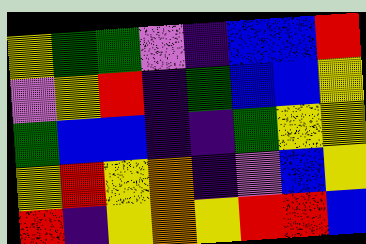[["yellow", "green", "green", "violet", "indigo", "blue", "blue", "red"], ["violet", "yellow", "red", "indigo", "green", "blue", "blue", "yellow"], ["green", "blue", "blue", "indigo", "indigo", "green", "yellow", "yellow"], ["yellow", "red", "yellow", "orange", "indigo", "violet", "blue", "yellow"], ["red", "indigo", "yellow", "orange", "yellow", "red", "red", "blue"]]